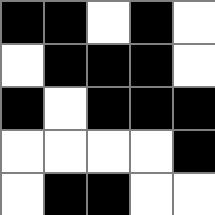[["black", "black", "white", "black", "white"], ["white", "black", "black", "black", "white"], ["black", "white", "black", "black", "black"], ["white", "white", "white", "white", "black"], ["white", "black", "black", "white", "white"]]